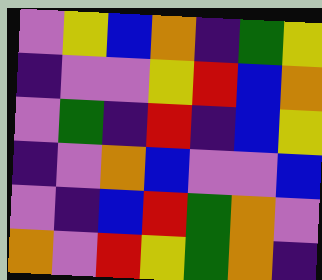[["violet", "yellow", "blue", "orange", "indigo", "green", "yellow"], ["indigo", "violet", "violet", "yellow", "red", "blue", "orange"], ["violet", "green", "indigo", "red", "indigo", "blue", "yellow"], ["indigo", "violet", "orange", "blue", "violet", "violet", "blue"], ["violet", "indigo", "blue", "red", "green", "orange", "violet"], ["orange", "violet", "red", "yellow", "green", "orange", "indigo"]]